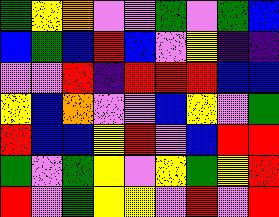[["green", "yellow", "orange", "violet", "violet", "green", "violet", "green", "blue"], ["blue", "green", "blue", "red", "blue", "violet", "yellow", "indigo", "indigo"], ["violet", "violet", "red", "indigo", "red", "red", "red", "blue", "blue"], ["yellow", "blue", "orange", "violet", "violet", "blue", "yellow", "violet", "green"], ["red", "blue", "blue", "yellow", "red", "violet", "blue", "red", "red"], ["green", "violet", "green", "yellow", "violet", "yellow", "green", "yellow", "red"], ["red", "violet", "green", "yellow", "yellow", "violet", "red", "violet", "red"]]